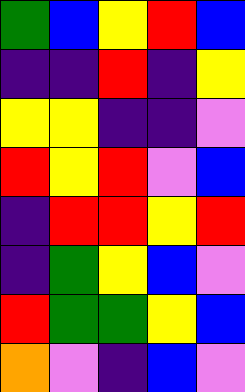[["green", "blue", "yellow", "red", "blue"], ["indigo", "indigo", "red", "indigo", "yellow"], ["yellow", "yellow", "indigo", "indigo", "violet"], ["red", "yellow", "red", "violet", "blue"], ["indigo", "red", "red", "yellow", "red"], ["indigo", "green", "yellow", "blue", "violet"], ["red", "green", "green", "yellow", "blue"], ["orange", "violet", "indigo", "blue", "violet"]]